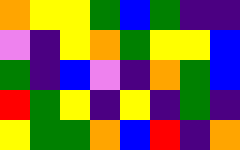[["orange", "yellow", "yellow", "green", "blue", "green", "indigo", "indigo"], ["violet", "indigo", "yellow", "orange", "green", "yellow", "yellow", "blue"], ["green", "indigo", "blue", "violet", "indigo", "orange", "green", "blue"], ["red", "green", "yellow", "indigo", "yellow", "indigo", "green", "indigo"], ["yellow", "green", "green", "orange", "blue", "red", "indigo", "orange"]]